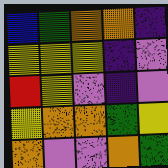[["blue", "green", "orange", "orange", "indigo"], ["yellow", "yellow", "yellow", "indigo", "violet"], ["red", "yellow", "violet", "indigo", "violet"], ["yellow", "orange", "orange", "green", "yellow"], ["orange", "violet", "violet", "orange", "green"]]